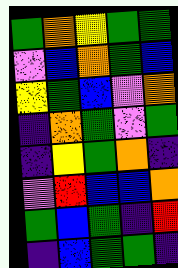[["green", "orange", "yellow", "green", "green"], ["violet", "blue", "orange", "green", "blue"], ["yellow", "green", "blue", "violet", "orange"], ["indigo", "orange", "green", "violet", "green"], ["indigo", "yellow", "green", "orange", "indigo"], ["violet", "red", "blue", "blue", "orange"], ["green", "blue", "green", "indigo", "red"], ["indigo", "blue", "green", "green", "indigo"]]